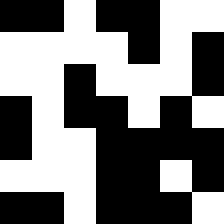[["black", "black", "white", "black", "black", "white", "white"], ["white", "white", "white", "white", "black", "white", "black"], ["white", "white", "black", "white", "white", "white", "black"], ["black", "white", "black", "black", "white", "black", "white"], ["black", "white", "white", "black", "black", "black", "black"], ["white", "white", "white", "black", "black", "white", "black"], ["black", "black", "white", "black", "black", "black", "white"]]